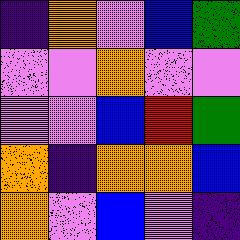[["indigo", "orange", "violet", "blue", "green"], ["violet", "violet", "orange", "violet", "violet"], ["violet", "violet", "blue", "red", "green"], ["orange", "indigo", "orange", "orange", "blue"], ["orange", "violet", "blue", "violet", "indigo"]]